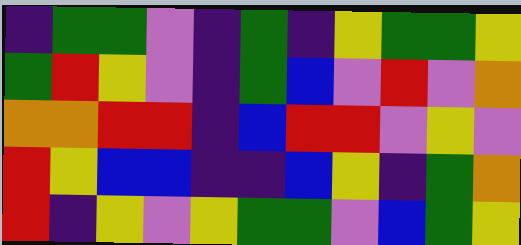[["indigo", "green", "green", "violet", "indigo", "green", "indigo", "yellow", "green", "green", "yellow"], ["green", "red", "yellow", "violet", "indigo", "green", "blue", "violet", "red", "violet", "orange"], ["orange", "orange", "red", "red", "indigo", "blue", "red", "red", "violet", "yellow", "violet"], ["red", "yellow", "blue", "blue", "indigo", "indigo", "blue", "yellow", "indigo", "green", "orange"], ["red", "indigo", "yellow", "violet", "yellow", "green", "green", "violet", "blue", "green", "yellow"]]